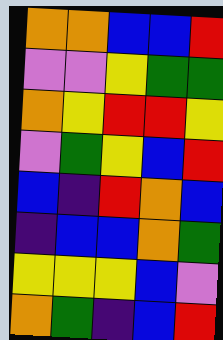[["orange", "orange", "blue", "blue", "red"], ["violet", "violet", "yellow", "green", "green"], ["orange", "yellow", "red", "red", "yellow"], ["violet", "green", "yellow", "blue", "red"], ["blue", "indigo", "red", "orange", "blue"], ["indigo", "blue", "blue", "orange", "green"], ["yellow", "yellow", "yellow", "blue", "violet"], ["orange", "green", "indigo", "blue", "red"]]